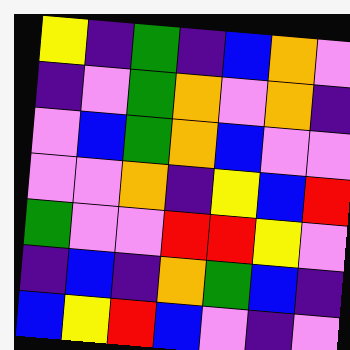[["yellow", "indigo", "green", "indigo", "blue", "orange", "violet"], ["indigo", "violet", "green", "orange", "violet", "orange", "indigo"], ["violet", "blue", "green", "orange", "blue", "violet", "violet"], ["violet", "violet", "orange", "indigo", "yellow", "blue", "red"], ["green", "violet", "violet", "red", "red", "yellow", "violet"], ["indigo", "blue", "indigo", "orange", "green", "blue", "indigo"], ["blue", "yellow", "red", "blue", "violet", "indigo", "violet"]]